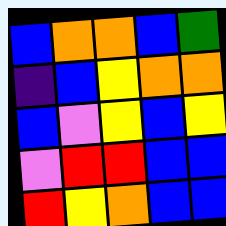[["blue", "orange", "orange", "blue", "green"], ["indigo", "blue", "yellow", "orange", "orange"], ["blue", "violet", "yellow", "blue", "yellow"], ["violet", "red", "red", "blue", "blue"], ["red", "yellow", "orange", "blue", "blue"]]